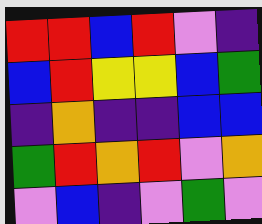[["red", "red", "blue", "red", "violet", "indigo"], ["blue", "red", "yellow", "yellow", "blue", "green"], ["indigo", "orange", "indigo", "indigo", "blue", "blue"], ["green", "red", "orange", "red", "violet", "orange"], ["violet", "blue", "indigo", "violet", "green", "violet"]]